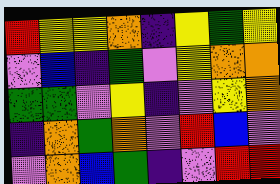[["red", "yellow", "yellow", "orange", "indigo", "yellow", "green", "yellow"], ["violet", "blue", "indigo", "green", "violet", "yellow", "orange", "orange"], ["green", "green", "violet", "yellow", "indigo", "violet", "yellow", "orange"], ["indigo", "orange", "green", "orange", "violet", "red", "blue", "violet"], ["violet", "orange", "blue", "green", "indigo", "violet", "red", "red"]]